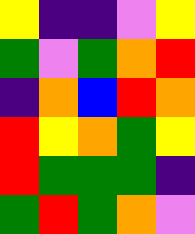[["yellow", "indigo", "indigo", "violet", "yellow"], ["green", "violet", "green", "orange", "red"], ["indigo", "orange", "blue", "red", "orange"], ["red", "yellow", "orange", "green", "yellow"], ["red", "green", "green", "green", "indigo"], ["green", "red", "green", "orange", "violet"]]